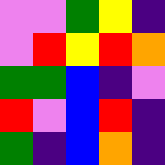[["violet", "violet", "green", "yellow", "indigo"], ["violet", "red", "yellow", "red", "orange"], ["green", "green", "blue", "indigo", "violet"], ["red", "violet", "blue", "red", "indigo"], ["green", "indigo", "blue", "orange", "indigo"]]